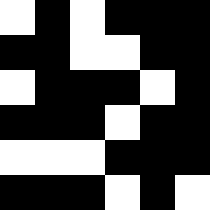[["white", "black", "white", "black", "black", "black"], ["black", "black", "white", "white", "black", "black"], ["white", "black", "black", "black", "white", "black"], ["black", "black", "black", "white", "black", "black"], ["white", "white", "white", "black", "black", "black"], ["black", "black", "black", "white", "black", "white"]]